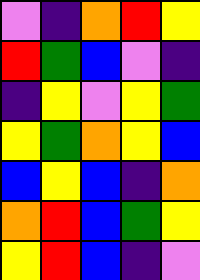[["violet", "indigo", "orange", "red", "yellow"], ["red", "green", "blue", "violet", "indigo"], ["indigo", "yellow", "violet", "yellow", "green"], ["yellow", "green", "orange", "yellow", "blue"], ["blue", "yellow", "blue", "indigo", "orange"], ["orange", "red", "blue", "green", "yellow"], ["yellow", "red", "blue", "indigo", "violet"]]